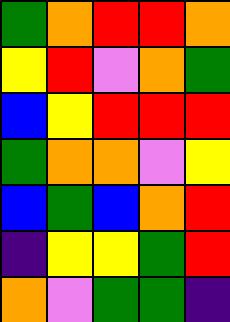[["green", "orange", "red", "red", "orange"], ["yellow", "red", "violet", "orange", "green"], ["blue", "yellow", "red", "red", "red"], ["green", "orange", "orange", "violet", "yellow"], ["blue", "green", "blue", "orange", "red"], ["indigo", "yellow", "yellow", "green", "red"], ["orange", "violet", "green", "green", "indigo"]]